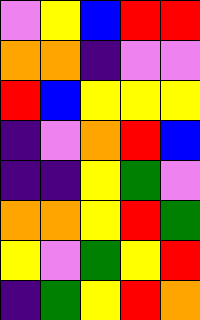[["violet", "yellow", "blue", "red", "red"], ["orange", "orange", "indigo", "violet", "violet"], ["red", "blue", "yellow", "yellow", "yellow"], ["indigo", "violet", "orange", "red", "blue"], ["indigo", "indigo", "yellow", "green", "violet"], ["orange", "orange", "yellow", "red", "green"], ["yellow", "violet", "green", "yellow", "red"], ["indigo", "green", "yellow", "red", "orange"]]